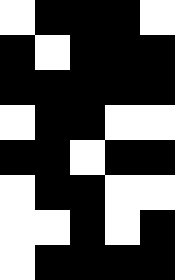[["white", "black", "black", "black", "white"], ["black", "white", "black", "black", "black"], ["black", "black", "black", "black", "black"], ["white", "black", "black", "white", "white"], ["black", "black", "white", "black", "black"], ["white", "black", "black", "white", "white"], ["white", "white", "black", "white", "black"], ["white", "black", "black", "black", "black"]]